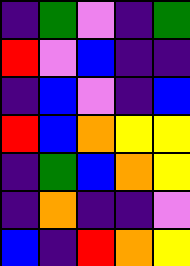[["indigo", "green", "violet", "indigo", "green"], ["red", "violet", "blue", "indigo", "indigo"], ["indigo", "blue", "violet", "indigo", "blue"], ["red", "blue", "orange", "yellow", "yellow"], ["indigo", "green", "blue", "orange", "yellow"], ["indigo", "orange", "indigo", "indigo", "violet"], ["blue", "indigo", "red", "orange", "yellow"]]